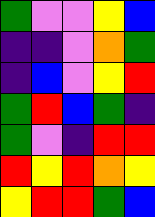[["green", "violet", "violet", "yellow", "blue"], ["indigo", "indigo", "violet", "orange", "green"], ["indigo", "blue", "violet", "yellow", "red"], ["green", "red", "blue", "green", "indigo"], ["green", "violet", "indigo", "red", "red"], ["red", "yellow", "red", "orange", "yellow"], ["yellow", "red", "red", "green", "blue"]]